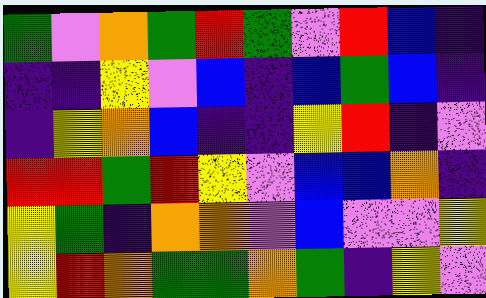[["green", "violet", "orange", "green", "red", "green", "violet", "red", "blue", "indigo"], ["indigo", "indigo", "yellow", "violet", "blue", "indigo", "blue", "green", "blue", "indigo"], ["indigo", "yellow", "orange", "blue", "indigo", "indigo", "yellow", "red", "indigo", "violet"], ["red", "red", "green", "red", "yellow", "violet", "blue", "blue", "orange", "indigo"], ["yellow", "green", "indigo", "orange", "orange", "violet", "blue", "violet", "violet", "yellow"], ["yellow", "red", "orange", "green", "green", "orange", "green", "indigo", "yellow", "violet"]]